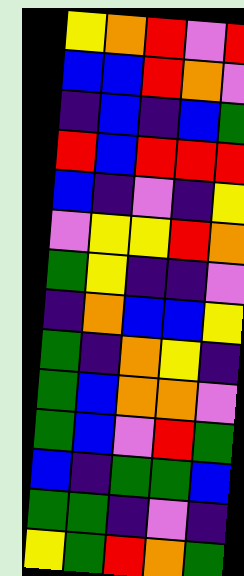[["yellow", "orange", "red", "violet", "red"], ["blue", "blue", "red", "orange", "violet"], ["indigo", "blue", "indigo", "blue", "green"], ["red", "blue", "red", "red", "red"], ["blue", "indigo", "violet", "indigo", "yellow"], ["violet", "yellow", "yellow", "red", "orange"], ["green", "yellow", "indigo", "indigo", "violet"], ["indigo", "orange", "blue", "blue", "yellow"], ["green", "indigo", "orange", "yellow", "indigo"], ["green", "blue", "orange", "orange", "violet"], ["green", "blue", "violet", "red", "green"], ["blue", "indigo", "green", "green", "blue"], ["green", "green", "indigo", "violet", "indigo"], ["yellow", "green", "red", "orange", "green"]]